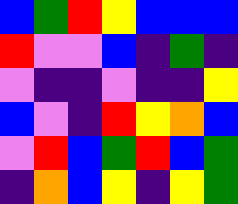[["blue", "green", "red", "yellow", "blue", "blue", "blue"], ["red", "violet", "violet", "blue", "indigo", "green", "indigo"], ["violet", "indigo", "indigo", "violet", "indigo", "indigo", "yellow"], ["blue", "violet", "indigo", "red", "yellow", "orange", "blue"], ["violet", "red", "blue", "green", "red", "blue", "green"], ["indigo", "orange", "blue", "yellow", "indigo", "yellow", "green"]]